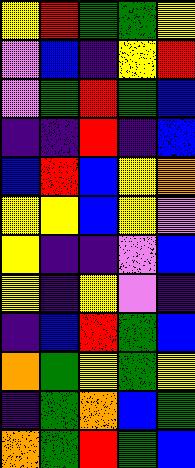[["yellow", "red", "green", "green", "yellow"], ["violet", "blue", "indigo", "yellow", "red"], ["violet", "green", "red", "green", "blue"], ["indigo", "indigo", "red", "indigo", "blue"], ["blue", "red", "blue", "yellow", "orange"], ["yellow", "yellow", "blue", "yellow", "violet"], ["yellow", "indigo", "indigo", "violet", "blue"], ["yellow", "indigo", "yellow", "violet", "indigo"], ["indigo", "blue", "red", "green", "blue"], ["orange", "green", "yellow", "green", "yellow"], ["indigo", "green", "orange", "blue", "green"], ["orange", "green", "red", "green", "blue"]]